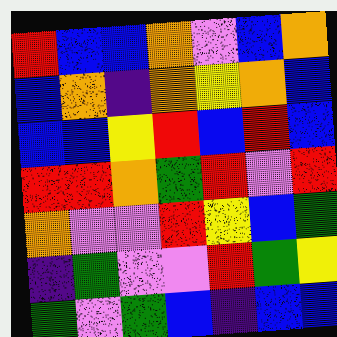[["red", "blue", "blue", "orange", "violet", "blue", "orange"], ["blue", "orange", "indigo", "orange", "yellow", "orange", "blue"], ["blue", "blue", "yellow", "red", "blue", "red", "blue"], ["red", "red", "orange", "green", "red", "violet", "red"], ["orange", "violet", "violet", "red", "yellow", "blue", "green"], ["indigo", "green", "violet", "violet", "red", "green", "yellow"], ["green", "violet", "green", "blue", "indigo", "blue", "blue"]]